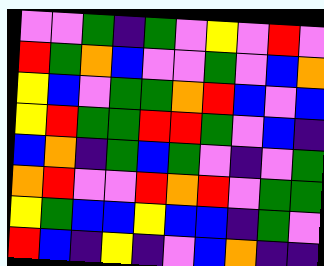[["violet", "violet", "green", "indigo", "green", "violet", "yellow", "violet", "red", "violet"], ["red", "green", "orange", "blue", "violet", "violet", "green", "violet", "blue", "orange"], ["yellow", "blue", "violet", "green", "green", "orange", "red", "blue", "violet", "blue"], ["yellow", "red", "green", "green", "red", "red", "green", "violet", "blue", "indigo"], ["blue", "orange", "indigo", "green", "blue", "green", "violet", "indigo", "violet", "green"], ["orange", "red", "violet", "violet", "red", "orange", "red", "violet", "green", "green"], ["yellow", "green", "blue", "blue", "yellow", "blue", "blue", "indigo", "green", "violet"], ["red", "blue", "indigo", "yellow", "indigo", "violet", "blue", "orange", "indigo", "indigo"]]